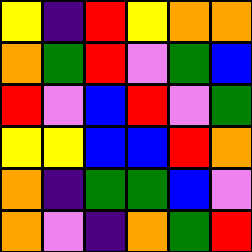[["yellow", "indigo", "red", "yellow", "orange", "orange"], ["orange", "green", "red", "violet", "green", "blue"], ["red", "violet", "blue", "red", "violet", "green"], ["yellow", "yellow", "blue", "blue", "red", "orange"], ["orange", "indigo", "green", "green", "blue", "violet"], ["orange", "violet", "indigo", "orange", "green", "red"]]